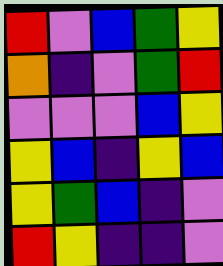[["red", "violet", "blue", "green", "yellow"], ["orange", "indigo", "violet", "green", "red"], ["violet", "violet", "violet", "blue", "yellow"], ["yellow", "blue", "indigo", "yellow", "blue"], ["yellow", "green", "blue", "indigo", "violet"], ["red", "yellow", "indigo", "indigo", "violet"]]